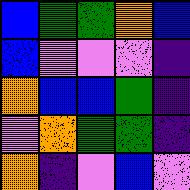[["blue", "green", "green", "orange", "blue"], ["blue", "violet", "violet", "violet", "indigo"], ["orange", "blue", "blue", "green", "indigo"], ["violet", "orange", "green", "green", "indigo"], ["orange", "indigo", "violet", "blue", "violet"]]